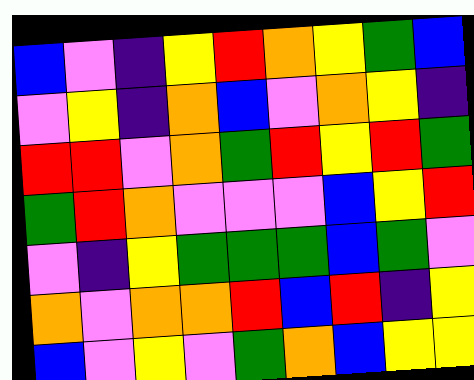[["blue", "violet", "indigo", "yellow", "red", "orange", "yellow", "green", "blue"], ["violet", "yellow", "indigo", "orange", "blue", "violet", "orange", "yellow", "indigo"], ["red", "red", "violet", "orange", "green", "red", "yellow", "red", "green"], ["green", "red", "orange", "violet", "violet", "violet", "blue", "yellow", "red"], ["violet", "indigo", "yellow", "green", "green", "green", "blue", "green", "violet"], ["orange", "violet", "orange", "orange", "red", "blue", "red", "indigo", "yellow"], ["blue", "violet", "yellow", "violet", "green", "orange", "blue", "yellow", "yellow"]]